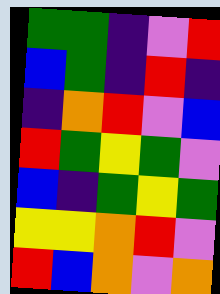[["green", "green", "indigo", "violet", "red"], ["blue", "green", "indigo", "red", "indigo"], ["indigo", "orange", "red", "violet", "blue"], ["red", "green", "yellow", "green", "violet"], ["blue", "indigo", "green", "yellow", "green"], ["yellow", "yellow", "orange", "red", "violet"], ["red", "blue", "orange", "violet", "orange"]]